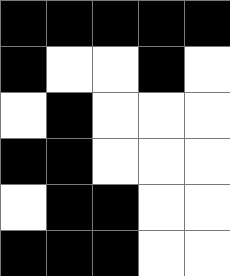[["black", "black", "black", "black", "black"], ["black", "white", "white", "black", "white"], ["white", "black", "white", "white", "white"], ["black", "black", "white", "white", "white"], ["white", "black", "black", "white", "white"], ["black", "black", "black", "white", "white"]]